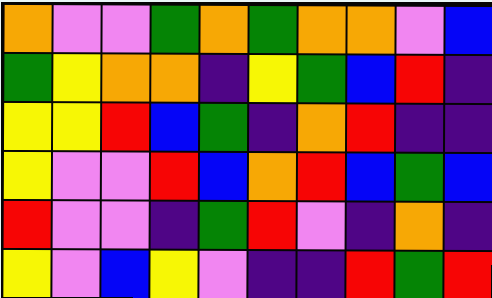[["orange", "violet", "violet", "green", "orange", "green", "orange", "orange", "violet", "blue"], ["green", "yellow", "orange", "orange", "indigo", "yellow", "green", "blue", "red", "indigo"], ["yellow", "yellow", "red", "blue", "green", "indigo", "orange", "red", "indigo", "indigo"], ["yellow", "violet", "violet", "red", "blue", "orange", "red", "blue", "green", "blue"], ["red", "violet", "violet", "indigo", "green", "red", "violet", "indigo", "orange", "indigo"], ["yellow", "violet", "blue", "yellow", "violet", "indigo", "indigo", "red", "green", "red"]]